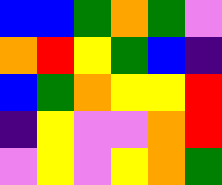[["blue", "blue", "green", "orange", "green", "violet"], ["orange", "red", "yellow", "green", "blue", "indigo"], ["blue", "green", "orange", "yellow", "yellow", "red"], ["indigo", "yellow", "violet", "violet", "orange", "red"], ["violet", "yellow", "violet", "yellow", "orange", "green"]]